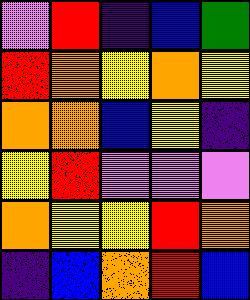[["violet", "red", "indigo", "blue", "green"], ["red", "orange", "yellow", "orange", "yellow"], ["orange", "orange", "blue", "yellow", "indigo"], ["yellow", "red", "violet", "violet", "violet"], ["orange", "yellow", "yellow", "red", "orange"], ["indigo", "blue", "orange", "red", "blue"]]